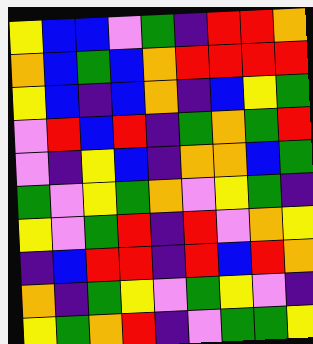[["yellow", "blue", "blue", "violet", "green", "indigo", "red", "red", "orange"], ["orange", "blue", "green", "blue", "orange", "red", "red", "red", "red"], ["yellow", "blue", "indigo", "blue", "orange", "indigo", "blue", "yellow", "green"], ["violet", "red", "blue", "red", "indigo", "green", "orange", "green", "red"], ["violet", "indigo", "yellow", "blue", "indigo", "orange", "orange", "blue", "green"], ["green", "violet", "yellow", "green", "orange", "violet", "yellow", "green", "indigo"], ["yellow", "violet", "green", "red", "indigo", "red", "violet", "orange", "yellow"], ["indigo", "blue", "red", "red", "indigo", "red", "blue", "red", "orange"], ["orange", "indigo", "green", "yellow", "violet", "green", "yellow", "violet", "indigo"], ["yellow", "green", "orange", "red", "indigo", "violet", "green", "green", "yellow"]]